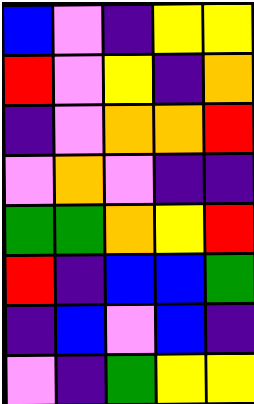[["blue", "violet", "indigo", "yellow", "yellow"], ["red", "violet", "yellow", "indigo", "orange"], ["indigo", "violet", "orange", "orange", "red"], ["violet", "orange", "violet", "indigo", "indigo"], ["green", "green", "orange", "yellow", "red"], ["red", "indigo", "blue", "blue", "green"], ["indigo", "blue", "violet", "blue", "indigo"], ["violet", "indigo", "green", "yellow", "yellow"]]